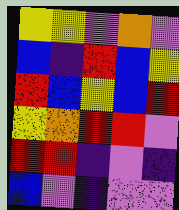[["yellow", "yellow", "violet", "orange", "violet"], ["blue", "indigo", "red", "blue", "yellow"], ["red", "blue", "yellow", "blue", "red"], ["yellow", "orange", "red", "red", "violet"], ["red", "red", "indigo", "violet", "indigo"], ["blue", "violet", "indigo", "violet", "violet"]]